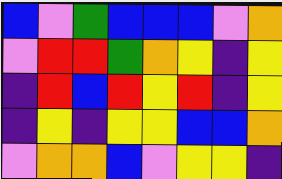[["blue", "violet", "green", "blue", "blue", "blue", "violet", "orange"], ["violet", "red", "red", "green", "orange", "yellow", "indigo", "yellow"], ["indigo", "red", "blue", "red", "yellow", "red", "indigo", "yellow"], ["indigo", "yellow", "indigo", "yellow", "yellow", "blue", "blue", "orange"], ["violet", "orange", "orange", "blue", "violet", "yellow", "yellow", "indigo"]]